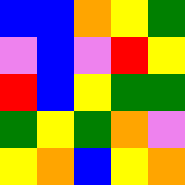[["blue", "blue", "orange", "yellow", "green"], ["violet", "blue", "violet", "red", "yellow"], ["red", "blue", "yellow", "green", "green"], ["green", "yellow", "green", "orange", "violet"], ["yellow", "orange", "blue", "yellow", "orange"]]